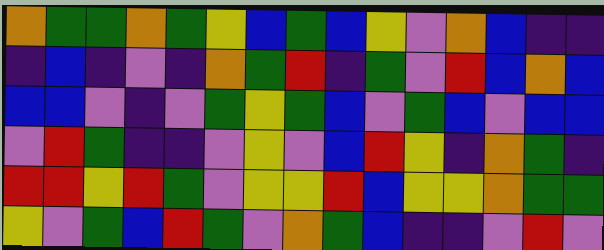[["orange", "green", "green", "orange", "green", "yellow", "blue", "green", "blue", "yellow", "violet", "orange", "blue", "indigo", "indigo"], ["indigo", "blue", "indigo", "violet", "indigo", "orange", "green", "red", "indigo", "green", "violet", "red", "blue", "orange", "blue"], ["blue", "blue", "violet", "indigo", "violet", "green", "yellow", "green", "blue", "violet", "green", "blue", "violet", "blue", "blue"], ["violet", "red", "green", "indigo", "indigo", "violet", "yellow", "violet", "blue", "red", "yellow", "indigo", "orange", "green", "indigo"], ["red", "red", "yellow", "red", "green", "violet", "yellow", "yellow", "red", "blue", "yellow", "yellow", "orange", "green", "green"], ["yellow", "violet", "green", "blue", "red", "green", "violet", "orange", "green", "blue", "indigo", "indigo", "violet", "red", "violet"]]